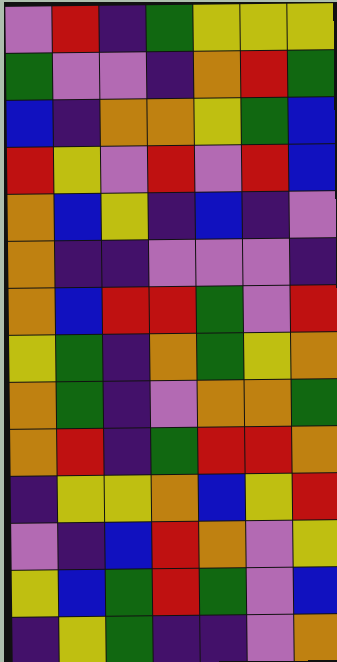[["violet", "red", "indigo", "green", "yellow", "yellow", "yellow"], ["green", "violet", "violet", "indigo", "orange", "red", "green"], ["blue", "indigo", "orange", "orange", "yellow", "green", "blue"], ["red", "yellow", "violet", "red", "violet", "red", "blue"], ["orange", "blue", "yellow", "indigo", "blue", "indigo", "violet"], ["orange", "indigo", "indigo", "violet", "violet", "violet", "indigo"], ["orange", "blue", "red", "red", "green", "violet", "red"], ["yellow", "green", "indigo", "orange", "green", "yellow", "orange"], ["orange", "green", "indigo", "violet", "orange", "orange", "green"], ["orange", "red", "indigo", "green", "red", "red", "orange"], ["indigo", "yellow", "yellow", "orange", "blue", "yellow", "red"], ["violet", "indigo", "blue", "red", "orange", "violet", "yellow"], ["yellow", "blue", "green", "red", "green", "violet", "blue"], ["indigo", "yellow", "green", "indigo", "indigo", "violet", "orange"]]